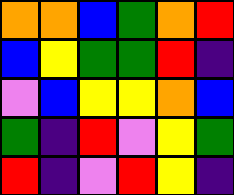[["orange", "orange", "blue", "green", "orange", "red"], ["blue", "yellow", "green", "green", "red", "indigo"], ["violet", "blue", "yellow", "yellow", "orange", "blue"], ["green", "indigo", "red", "violet", "yellow", "green"], ["red", "indigo", "violet", "red", "yellow", "indigo"]]